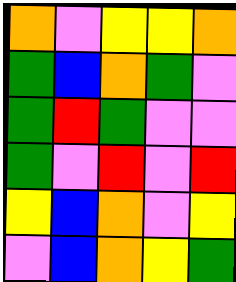[["orange", "violet", "yellow", "yellow", "orange"], ["green", "blue", "orange", "green", "violet"], ["green", "red", "green", "violet", "violet"], ["green", "violet", "red", "violet", "red"], ["yellow", "blue", "orange", "violet", "yellow"], ["violet", "blue", "orange", "yellow", "green"]]